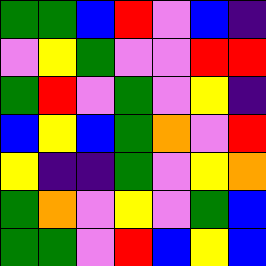[["green", "green", "blue", "red", "violet", "blue", "indigo"], ["violet", "yellow", "green", "violet", "violet", "red", "red"], ["green", "red", "violet", "green", "violet", "yellow", "indigo"], ["blue", "yellow", "blue", "green", "orange", "violet", "red"], ["yellow", "indigo", "indigo", "green", "violet", "yellow", "orange"], ["green", "orange", "violet", "yellow", "violet", "green", "blue"], ["green", "green", "violet", "red", "blue", "yellow", "blue"]]